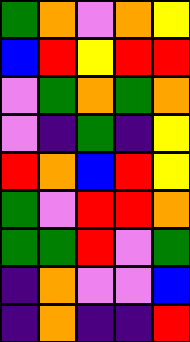[["green", "orange", "violet", "orange", "yellow"], ["blue", "red", "yellow", "red", "red"], ["violet", "green", "orange", "green", "orange"], ["violet", "indigo", "green", "indigo", "yellow"], ["red", "orange", "blue", "red", "yellow"], ["green", "violet", "red", "red", "orange"], ["green", "green", "red", "violet", "green"], ["indigo", "orange", "violet", "violet", "blue"], ["indigo", "orange", "indigo", "indigo", "red"]]